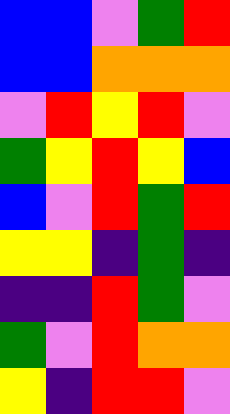[["blue", "blue", "violet", "green", "red"], ["blue", "blue", "orange", "orange", "orange"], ["violet", "red", "yellow", "red", "violet"], ["green", "yellow", "red", "yellow", "blue"], ["blue", "violet", "red", "green", "red"], ["yellow", "yellow", "indigo", "green", "indigo"], ["indigo", "indigo", "red", "green", "violet"], ["green", "violet", "red", "orange", "orange"], ["yellow", "indigo", "red", "red", "violet"]]